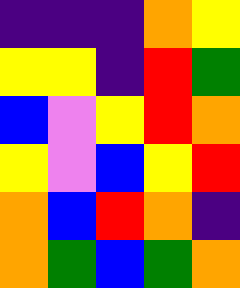[["indigo", "indigo", "indigo", "orange", "yellow"], ["yellow", "yellow", "indigo", "red", "green"], ["blue", "violet", "yellow", "red", "orange"], ["yellow", "violet", "blue", "yellow", "red"], ["orange", "blue", "red", "orange", "indigo"], ["orange", "green", "blue", "green", "orange"]]